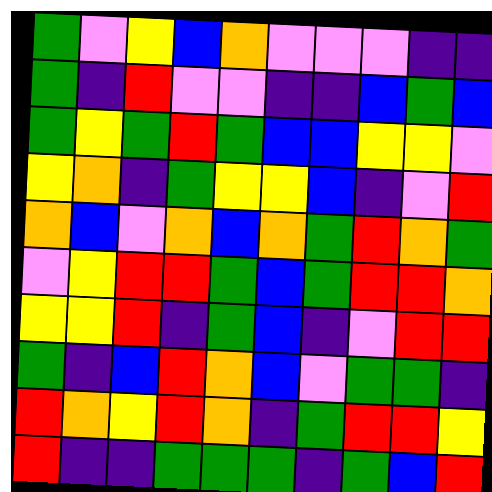[["green", "violet", "yellow", "blue", "orange", "violet", "violet", "violet", "indigo", "indigo"], ["green", "indigo", "red", "violet", "violet", "indigo", "indigo", "blue", "green", "blue"], ["green", "yellow", "green", "red", "green", "blue", "blue", "yellow", "yellow", "violet"], ["yellow", "orange", "indigo", "green", "yellow", "yellow", "blue", "indigo", "violet", "red"], ["orange", "blue", "violet", "orange", "blue", "orange", "green", "red", "orange", "green"], ["violet", "yellow", "red", "red", "green", "blue", "green", "red", "red", "orange"], ["yellow", "yellow", "red", "indigo", "green", "blue", "indigo", "violet", "red", "red"], ["green", "indigo", "blue", "red", "orange", "blue", "violet", "green", "green", "indigo"], ["red", "orange", "yellow", "red", "orange", "indigo", "green", "red", "red", "yellow"], ["red", "indigo", "indigo", "green", "green", "green", "indigo", "green", "blue", "red"]]